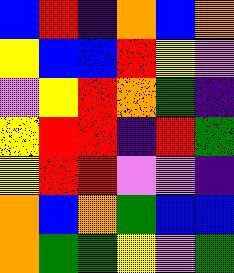[["blue", "red", "indigo", "orange", "blue", "orange"], ["yellow", "blue", "blue", "red", "yellow", "violet"], ["violet", "yellow", "red", "orange", "green", "indigo"], ["yellow", "red", "red", "indigo", "red", "green"], ["yellow", "red", "red", "violet", "violet", "indigo"], ["orange", "blue", "orange", "green", "blue", "blue"], ["orange", "green", "green", "yellow", "violet", "green"]]